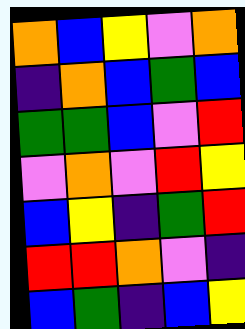[["orange", "blue", "yellow", "violet", "orange"], ["indigo", "orange", "blue", "green", "blue"], ["green", "green", "blue", "violet", "red"], ["violet", "orange", "violet", "red", "yellow"], ["blue", "yellow", "indigo", "green", "red"], ["red", "red", "orange", "violet", "indigo"], ["blue", "green", "indigo", "blue", "yellow"]]